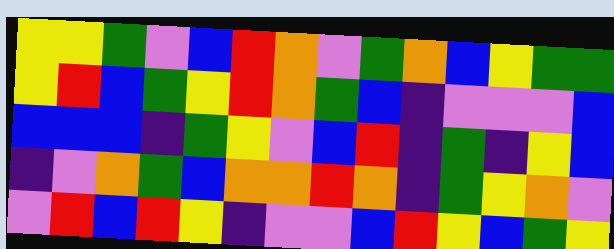[["yellow", "yellow", "green", "violet", "blue", "red", "orange", "violet", "green", "orange", "blue", "yellow", "green", "green"], ["yellow", "red", "blue", "green", "yellow", "red", "orange", "green", "blue", "indigo", "violet", "violet", "violet", "blue"], ["blue", "blue", "blue", "indigo", "green", "yellow", "violet", "blue", "red", "indigo", "green", "indigo", "yellow", "blue"], ["indigo", "violet", "orange", "green", "blue", "orange", "orange", "red", "orange", "indigo", "green", "yellow", "orange", "violet"], ["violet", "red", "blue", "red", "yellow", "indigo", "violet", "violet", "blue", "red", "yellow", "blue", "green", "yellow"]]